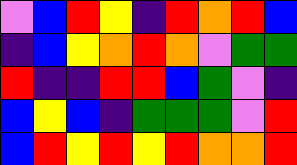[["violet", "blue", "red", "yellow", "indigo", "red", "orange", "red", "blue"], ["indigo", "blue", "yellow", "orange", "red", "orange", "violet", "green", "green"], ["red", "indigo", "indigo", "red", "red", "blue", "green", "violet", "indigo"], ["blue", "yellow", "blue", "indigo", "green", "green", "green", "violet", "red"], ["blue", "red", "yellow", "red", "yellow", "red", "orange", "orange", "red"]]